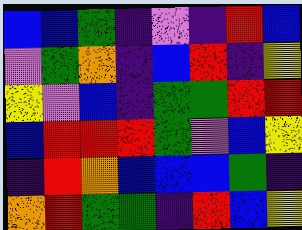[["blue", "blue", "green", "indigo", "violet", "indigo", "red", "blue"], ["violet", "green", "orange", "indigo", "blue", "red", "indigo", "yellow"], ["yellow", "violet", "blue", "indigo", "green", "green", "red", "red"], ["blue", "red", "red", "red", "green", "violet", "blue", "yellow"], ["indigo", "red", "orange", "blue", "blue", "blue", "green", "indigo"], ["orange", "red", "green", "green", "indigo", "red", "blue", "yellow"]]